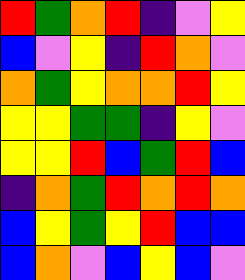[["red", "green", "orange", "red", "indigo", "violet", "yellow"], ["blue", "violet", "yellow", "indigo", "red", "orange", "violet"], ["orange", "green", "yellow", "orange", "orange", "red", "yellow"], ["yellow", "yellow", "green", "green", "indigo", "yellow", "violet"], ["yellow", "yellow", "red", "blue", "green", "red", "blue"], ["indigo", "orange", "green", "red", "orange", "red", "orange"], ["blue", "yellow", "green", "yellow", "red", "blue", "blue"], ["blue", "orange", "violet", "blue", "yellow", "blue", "violet"]]